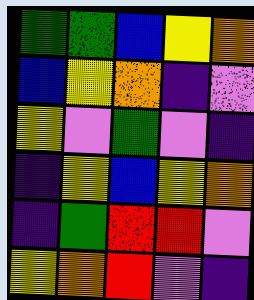[["green", "green", "blue", "yellow", "orange"], ["blue", "yellow", "orange", "indigo", "violet"], ["yellow", "violet", "green", "violet", "indigo"], ["indigo", "yellow", "blue", "yellow", "orange"], ["indigo", "green", "red", "red", "violet"], ["yellow", "orange", "red", "violet", "indigo"]]